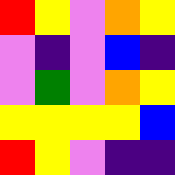[["red", "yellow", "violet", "orange", "yellow"], ["violet", "indigo", "violet", "blue", "indigo"], ["violet", "green", "violet", "orange", "yellow"], ["yellow", "yellow", "yellow", "yellow", "blue"], ["red", "yellow", "violet", "indigo", "indigo"]]